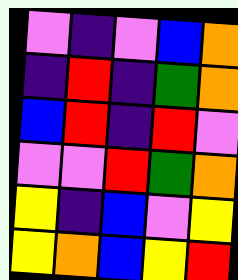[["violet", "indigo", "violet", "blue", "orange"], ["indigo", "red", "indigo", "green", "orange"], ["blue", "red", "indigo", "red", "violet"], ["violet", "violet", "red", "green", "orange"], ["yellow", "indigo", "blue", "violet", "yellow"], ["yellow", "orange", "blue", "yellow", "red"]]